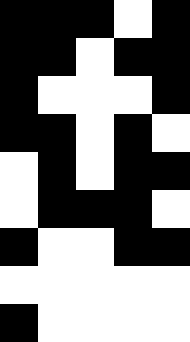[["black", "black", "black", "white", "black"], ["black", "black", "white", "black", "black"], ["black", "white", "white", "white", "black"], ["black", "black", "white", "black", "white"], ["white", "black", "white", "black", "black"], ["white", "black", "black", "black", "white"], ["black", "white", "white", "black", "black"], ["white", "white", "white", "white", "white"], ["black", "white", "white", "white", "white"]]